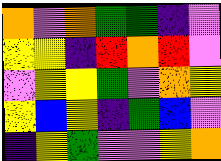[["orange", "violet", "orange", "green", "green", "indigo", "violet"], ["yellow", "yellow", "indigo", "red", "orange", "red", "violet"], ["violet", "yellow", "yellow", "green", "violet", "orange", "yellow"], ["yellow", "blue", "yellow", "indigo", "green", "blue", "violet"], ["indigo", "yellow", "green", "violet", "violet", "yellow", "orange"]]